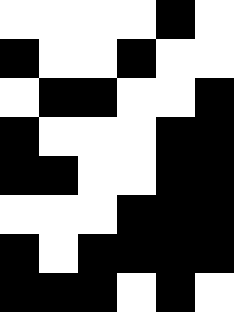[["white", "white", "white", "white", "black", "white"], ["black", "white", "white", "black", "white", "white"], ["white", "black", "black", "white", "white", "black"], ["black", "white", "white", "white", "black", "black"], ["black", "black", "white", "white", "black", "black"], ["white", "white", "white", "black", "black", "black"], ["black", "white", "black", "black", "black", "black"], ["black", "black", "black", "white", "black", "white"]]